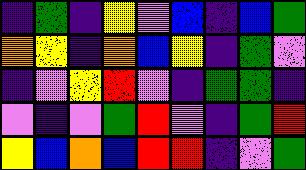[["indigo", "green", "indigo", "yellow", "violet", "blue", "indigo", "blue", "green"], ["orange", "yellow", "indigo", "orange", "blue", "yellow", "indigo", "green", "violet"], ["indigo", "violet", "yellow", "red", "violet", "indigo", "green", "green", "indigo"], ["violet", "indigo", "violet", "green", "red", "violet", "indigo", "green", "red"], ["yellow", "blue", "orange", "blue", "red", "red", "indigo", "violet", "green"]]